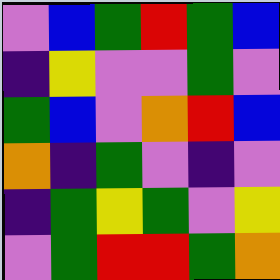[["violet", "blue", "green", "red", "green", "blue"], ["indigo", "yellow", "violet", "violet", "green", "violet"], ["green", "blue", "violet", "orange", "red", "blue"], ["orange", "indigo", "green", "violet", "indigo", "violet"], ["indigo", "green", "yellow", "green", "violet", "yellow"], ["violet", "green", "red", "red", "green", "orange"]]